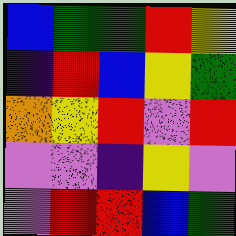[["blue", "green", "green", "red", "yellow"], ["indigo", "red", "blue", "yellow", "green"], ["orange", "yellow", "red", "violet", "red"], ["violet", "violet", "indigo", "yellow", "violet"], ["violet", "red", "red", "blue", "green"]]